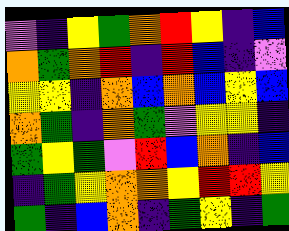[["violet", "indigo", "yellow", "green", "orange", "red", "yellow", "indigo", "blue"], ["orange", "green", "orange", "red", "indigo", "red", "blue", "indigo", "violet"], ["yellow", "yellow", "indigo", "orange", "blue", "orange", "blue", "yellow", "blue"], ["orange", "green", "indigo", "orange", "green", "violet", "yellow", "yellow", "indigo"], ["green", "yellow", "green", "violet", "red", "blue", "orange", "indigo", "blue"], ["indigo", "green", "yellow", "orange", "orange", "yellow", "red", "red", "yellow"], ["green", "indigo", "blue", "orange", "indigo", "green", "yellow", "indigo", "green"]]